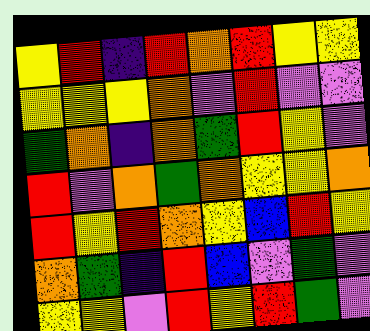[["yellow", "red", "indigo", "red", "orange", "red", "yellow", "yellow"], ["yellow", "yellow", "yellow", "orange", "violet", "red", "violet", "violet"], ["green", "orange", "indigo", "orange", "green", "red", "yellow", "violet"], ["red", "violet", "orange", "green", "orange", "yellow", "yellow", "orange"], ["red", "yellow", "red", "orange", "yellow", "blue", "red", "yellow"], ["orange", "green", "indigo", "red", "blue", "violet", "green", "violet"], ["yellow", "yellow", "violet", "red", "yellow", "red", "green", "violet"]]